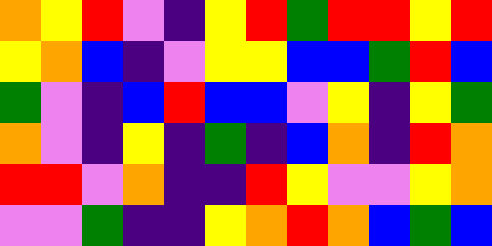[["orange", "yellow", "red", "violet", "indigo", "yellow", "red", "green", "red", "red", "yellow", "red"], ["yellow", "orange", "blue", "indigo", "violet", "yellow", "yellow", "blue", "blue", "green", "red", "blue"], ["green", "violet", "indigo", "blue", "red", "blue", "blue", "violet", "yellow", "indigo", "yellow", "green"], ["orange", "violet", "indigo", "yellow", "indigo", "green", "indigo", "blue", "orange", "indigo", "red", "orange"], ["red", "red", "violet", "orange", "indigo", "indigo", "red", "yellow", "violet", "violet", "yellow", "orange"], ["violet", "violet", "green", "indigo", "indigo", "yellow", "orange", "red", "orange", "blue", "green", "blue"]]